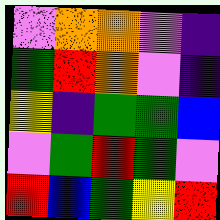[["violet", "orange", "orange", "violet", "indigo"], ["green", "red", "orange", "violet", "indigo"], ["yellow", "indigo", "green", "green", "blue"], ["violet", "green", "red", "green", "violet"], ["red", "blue", "green", "yellow", "red"]]